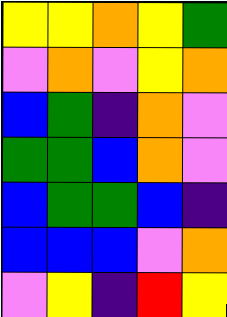[["yellow", "yellow", "orange", "yellow", "green"], ["violet", "orange", "violet", "yellow", "orange"], ["blue", "green", "indigo", "orange", "violet"], ["green", "green", "blue", "orange", "violet"], ["blue", "green", "green", "blue", "indigo"], ["blue", "blue", "blue", "violet", "orange"], ["violet", "yellow", "indigo", "red", "yellow"]]